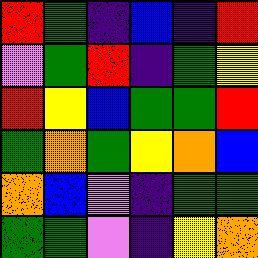[["red", "green", "indigo", "blue", "indigo", "red"], ["violet", "green", "red", "indigo", "green", "yellow"], ["red", "yellow", "blue", "green", "green", "red"], ["green", "orange", "green", "yellow", "orange", "blue"], ["orange", "blue", "violet", "indigo", "green", "green"], ["green", "green", "violet", "indigo", "yellow", "orange"]]